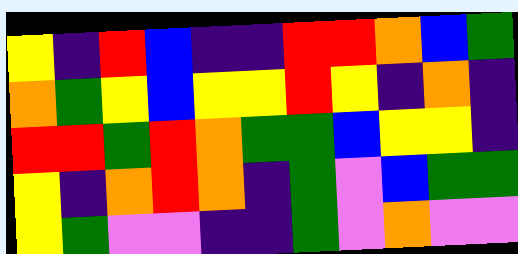[["yellow", "indigo", "red", "blue", "indigo", "indigo", "red", "red", "orange", "blue", "green"], ["orange", "green", "yellow", "blue", "yellow", "yellow", "red", "yellow", "indigo", "orange", "indigo"], ["red", "red", "green", "red", "orange", "green", "green", "blue", "yellow", "yellow", "indigo"], ["yellow", "indigo", "orange", "red", "orange", "indigo", "green", "violet", "blue", "green", "green"], ["yellow", "green", "violet", "violet", "indigo", "indigo", "green", "violet", "orange", "violet", "violet"]]